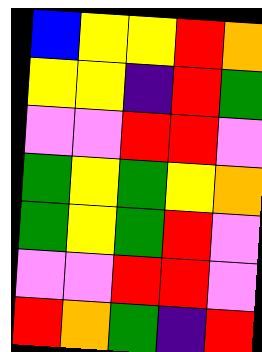[["blue", "yellow", "yellow", "red", "orange"], ["yellow", "yellow", "indigo", "red", "green"], ["violet", "violet", "red", "red", "violet"], ["green", "yellow", "green", "yellow", "orange"], ["green", "yellow", "green", "red", "violet"], ["violet", "violet", "red", "red", "violet"], ["red", "orange", "green", "indigo", "red"]]